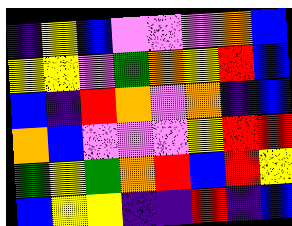[["indigo", "yellow", "blue", "violet", "violet", "violet", "orange", "blue"], ["yellow", "yellow", "violet", "green", "orange", "yellow", "red", "blue"], ["blue", "indigo", "red", "orange", "violet", "orange", "indigo", "blue"], ["orange", "blue", "violet", "violet", "violet", "yellow", "red", "red"], ["green", "yellow", "green", "orange", "red", "blue", "red", "yellow"], ["blue", "yellow", "yellow", "indigo", "indigo", "red", "indigo", "blue"]]